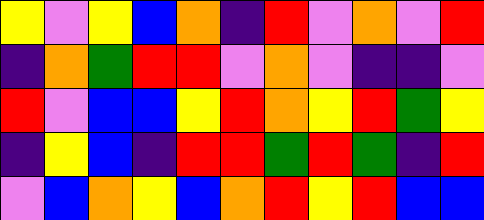[["yellow", "violet", "yellow", "blue", "orange", "indigo", "red", "violet", "orange", "violet", "red"], ["indigo", "orange", "green", "red", "red", "violet", "orange", "violet", "indigo", "indigo", "violet"], ["red", "violet", "blue", "blue", "yellow", "red", "orange", "yellow", "red", "green", "yellow"], ["indigo", "yellow", "blue", "indigo", "red", "red", "green", "red", "green", "indigo", "red"], ["violet", "blue", "orange", "yellow", "blue", "orange", "red", "yellow", "red", "blue", "blue"]]